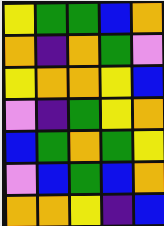[["yellow", "green", "green", "blue", "orange"], ["orange", "indigo", "orange", "green", "violet"], ["yellow", "orange", "orange", "yellow", "blue"], ["violet", "indigo", "green", "yellow", "orange"], ["blue", "green", "orange", "green", "yellow"], ["violet", "blue", "green", "blue", "orange"], ["orange", "orange", "yellow", "indigo", "blue"]]